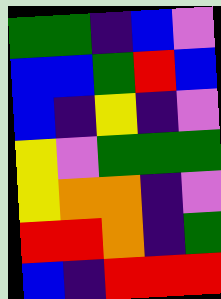[["green", "green", "indigo", "blue", "violet"], ["blue", "blue", "green", "red", "blue"], ["blue", "indigo", "yellow", "indigo", "violet"], ["yellow", "violet", "green", "green", "green"], ["yellow", "orange", "orange", "indigo", "violet"], ["red", "red", "orange", "indigo", "green"], ["blue", "indigo", "red", "red", "red"]]